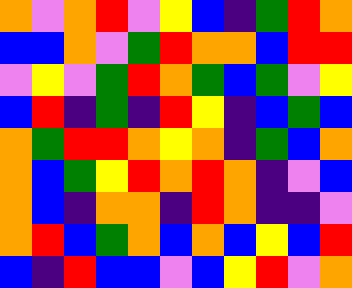[["orange", "violet", "orange", "red", "violet", "yellow", "blue", "indigo", "green", "red", "orange"], ["blue", "blue", "orange", "violet", "green", "red", "orange", "orange", "blue", "red", "red"], ["violet", "yellow", "violet", "green", "red", "orange", "green", "blue", "green", "violet", "yellow"], ["blue", "red", "indigo", "green", "indigo", "red", "yellow", "indigo", "blue", "green", "blue"], ["orange", "green", "red", "red", "orange", "yellow", "orange", "indigo", "green", "blue", "orange"], ["orange", "blue", "green", "yellow", "red", "orange", "red", "orange", "indigo", "violet", "blue"], ["orange", "blue", "indigo", "orange", "orange", "indigo", "red", "orange", "indigo", "indigo", "violet"], ["orange", "red", "blue", "green", "orange", "blue", "orange", "blue", "yellow", "blue", "red"], ["blue", "indigo", "red", "blue", "blue", "violet", "blue", "yellow", "red", "violet", "orange"]]